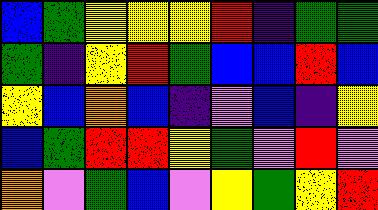[["blue", "green", "yellow", "yellow", "yellow", "red", "indigo", "green", "green"], ["green", "indigo", "yellow", "red", "green", "blue", "blue", "red", "blue"], ["yellow", "blue", "orange", "blue", "indigo", "violet", "blue", "indigo", "yellow"], ["blue", "green", "red", "red", "yellow", "green", "violet", "red", "violet"], ["orange", "violet", "green", "blue", "violet", "yellow", "green", "yellow", "red"]]